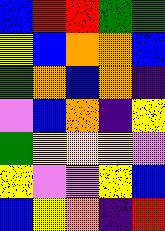[["blue", "red", "red", "green", "green"], ["yellow", "blue", "orange", "orange", "blue"], ["green", "orange", "blue", "orange", "indigo"], ["violet", "blue", "orange", "indigo", "yellow"], ["green", "yellow", "yellow", "yellow", "violet"], ["yellow", "violet", "violet", "yellow", "blue"], ["blue", "yellow", "orange", "indigo", "red"]]